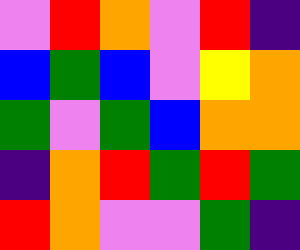[["violet", "red", "orange", "violet", "red", "indigo"], ["blue", "green", "blue", "violet", "yellow", "orange"], ["green", "violet", "green", "blue", "orange", "orange"], ["indigo", "orange", "red", "green", "red", "green"], ["red", "orange", "violet", "violet", "green", "indigo"]]